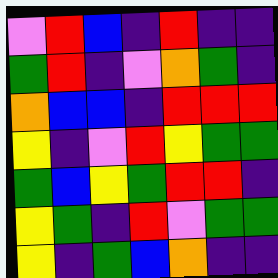[["violet", "red", "blue", "indigo", "red", "indigo", "indigo"], ["green", "red", "indigo", "violet", "orange", "green", "indigo"], ["orange", "blue", "blue", "indigo", "red", "red", "red"], ["yellow", "indigo", "violet", "red", "yellow", "green", "green"], ["green", "blue", "yellow", "green", "red", "red", "indigo"], ["yellow", "green", "indigo", "red", "violet", "green", "green"], ["yellow", "indigo", "green", "blue", "orange", "indigo", "indigo"]]